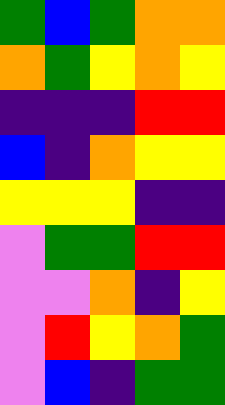[["green", "blue", "green", "orange", "orange"], ["orange", "green", "yellow", "orange", "yellow"], ["indigo", "indigo", "indigo", "red", "red"], ["blue", "indigo", "orange", "yellow", "yellow"], ["yellow", "yellow", "yellow", "indigo", "indigo"], ["violet", "green", "green", "red", "red"], ["violet", "violet", "orange", "indigo", "yellow"], ["violet", "red", "yellow", "orange", "green"], ["violet", "blue", "indigo", "green", "green"]]